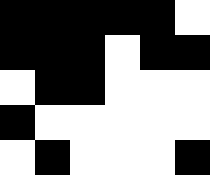[["black", "black", "black", "black", "black", "white"], ["black", "black", "black", "white", "black", "black"], ["white", "black", "black", "white", "white", "white"], ["black", "white", "white", "white", "white", "white"], ["white", "black", "white", "white", "white", "black"]]